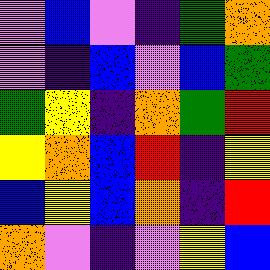[["violet", "blue", "violet", "indigo", "green", "orange"], ["violet", "indigo", "blue", "violet", "blue", "green"], ["green", "yellow", "indigo", "orange", "green", "red"], ["yellow", "orange", "blue", "red", "indigo", "yellow"], ["blue", "yellow", "blue", "orange", "indigo", "red"], ["orange", "violet", "indigo", "violet", "yellow", "blue"]]